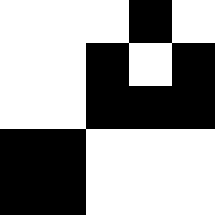[["white", "white", "white", "black", "white"], ["white", "white", "black", "white", "black"], ["white", "white", "black", "black", "black"], ["black", "black", "white", "white", "white"], ["black", "black", "white", "white", "white"]]